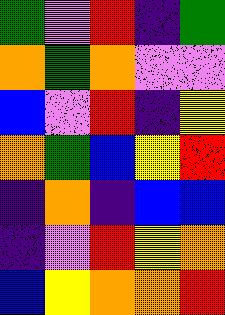[["green", "violet", "red", "indigo", "green"], ["orange", "green", "orange", "violet", "violet"], ["blue", "violet", "red", "indigo", "yellow"], ["orange", "green", "blue", "yellow", "red"], ["indigo", "orange", "indigo", "blue", "blue"], ["indigo", "violet", "red", "yellow", "orange"], ["blue", "yellow", "orange", "orange", "red"]]